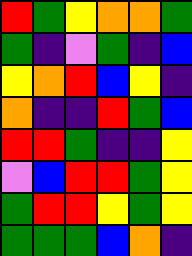[["red", "green", "yellow", "orange", "orange", "green"], ["green", "indigo", "violet", "green", "indigo", "blue"], ["yellow", "orange", "red", "blue", "yellow", "indigo"], ["orange", "indigo", "indigo", "red", "green", "blue"], ["red", "red", "green", "indigo", "indigo", "yellow"], ["violet", "blue", "red", "red", "green", "yellow"], ["green", "red", "red", "yellow", "green", "yellow"], ["green", "green", "green", "blue", "orange", "indigo"]]